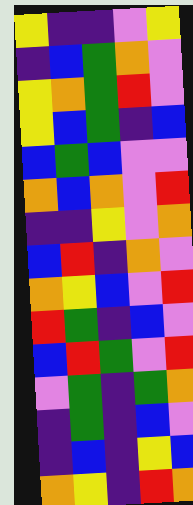[["yellow", "indigo", "indigo", "violet", "yellow"], ["indigo", "blue", "green", "orange", "violet"], ["yellow", "orange", "green", "red", "violet"], ["yellow", "blue", "green", "indigo", "blue"], ["blue", "green", "blue", "violet", "violet"], ["orange", "blue", "orange", "violet", "red"], ["indigo", "indigo", "yellow", "violet", "orange"], ["blue", "red", "indigo", "orange", "violet"], ["orange", "yellow", "blue", "violet", "red"], ["red", "green", "indigo", "blue", "violet"], ["blue", "red", "green", "violet", "red"], ["violet", "green", "indigo", "green", "orange"], ["indigo", "green", "indigo", "blue", "violet"], ["indigo", "blue", "indigo", "yellow", "blue"], ["orange", "yellow", "indigo", "red", "orange"]]